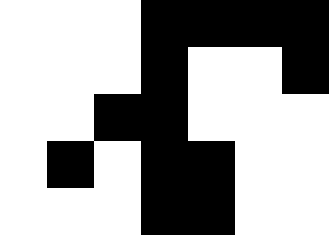[["white", "white", "white", "black", "black", "black", "black"], ["white", "white", "white", "black", "white", "white", "black"], ["white", "white", "black", "black", "white", "white", "white"], ["white", "black", "white", "black", "black", "white", "white"], ["white", "white", "white", "black", "black", "white", "white"]]